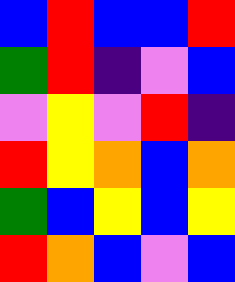[["blue", "red", "blue", "blue", "red"], ["green", "red", "indigo", "violet", "blue"], ["violet", "yellow", "violet", "red", "indigo"], ["red", "yellow", "orange", "blue", "orange"], ["green", "blue", "yellow", "blue", "yellow"], ["red", "orange", "blue", "violet", "blue"]]